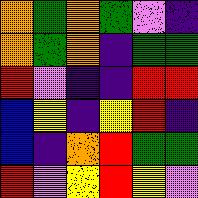[["orange", "green", "orange", "green", "violet", "indigo"], ["orange", "green", "orange", "indigo", "green", "green"], ["red", "violet", "indigo", "indigo", "red", "red"], ["blue", "yellow", "indigo", "yellow", "red", "indigo"], ["blue", "indigo", "orange", "red", "green", "green"], ["red", "violet", "yellow", "red", "yellow", "violet"]]